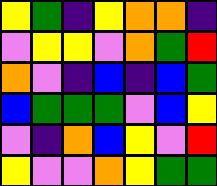[["yellow", "green", "indigo", "yellow", "orange", "orange", "indigo"], ["violet", "yellow", "yellow", "violet", "orange", "green", "red"], ["orange", "violet", "indigo", "blue", "indigo", "blue", "green"], ["blue", "green", "green", "green", "violet", "blue", "yellow"], ["violet", "indigo", "orange", "blue", "yellow", "violet", "red"], ["yellow", "violet", "violet", "orange", "yellow", "green", "green"]]